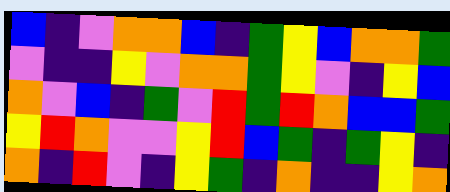[["blue", "indigo", "violet", "orange", "orange", "blue", "indigo", "green", "yellow", "blue", "orange", "orange", "green"], ["violet", "indigo", "indigo", "yellow", "violet", "orange", "orange", "green", "yellow", "violet", "indigo", "yellow", "blue"], ["orange", "violet", "blue", "indigo", "green", "violet", "red", "green", "red", "orange", "blue", "blue", "green"], ["yellow", "red", "orange", "violet", "violet", "yellow", "red", "blue", "green", "indigo", "green", "yellow", "indigo"], ["orange", "indigo", "red", "violet", "indigo", "yellow", "green", "indigo", "orange", "indigo", "indigo", "yellow", "orange"]]